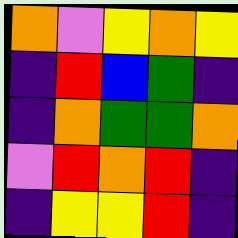[["orange", "violet", "yellow", "orange", "yellow"], ["indigo", "red", "blue", "green", "indigo"], ["indigo", "orange", "green", "green", "orange"], ["violet", "red", "orange", "red", "indigo"], ["indigo", "yellow", "yellow", "red", "indigo"]]